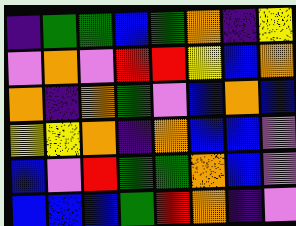[["indigo", "green", "green", "blue", "green", "orange", "indigo", "yellow"], ["violet", "orange", "violet", "red", "red", "yellow", "blue", "orange"], ["orange", "indigo", "orange", "green", "violet", "blue", "orange", "blue"], ["yellow", "yellow", "orange", "indigo", "orange", "blue", "blue", "violet"], ["blue", "violet", "red", "green", "green", "orange", "blue", "violet"], ["blue", "blue", "blue", "green", "red", "orange", "indigo", "violet"]]